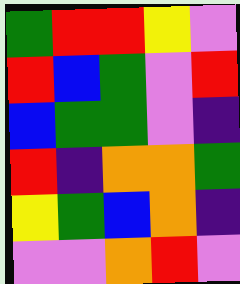[["green", "red", "red", "yellow", "violet"], ["red", "blue", "green", "violet", "red"], ["blue", "green", "green", "violet", "indigo"], ["red", "indigo", "orange", "orange", "green"], ["yellow", "green", "blue", "orange", "indigo"], ["violet", "violet", "orange", "red", "violet"]]